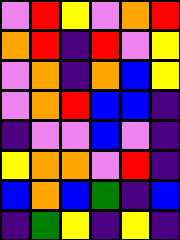[["violet", "red", "yellow", "violet", "orange", "red"], ["orange", "red", "indigo", "red", "violet", "yellow"], ["violet", "orange", "indigo", "orange", "blue", "yellow"], ["violet", "orange", "red", "blue", "blue", "indigo"], ["indigo", "violet", "violet", "blue", "violet", "indigo"], ["yellow", "orange", "orange", "violet", "red", "indigo"], ["blue", "orange", "blue", "green", "indigo", "blue"], ["indigo", "green", "yellow", "indigo", "yellow", "indigo"]]